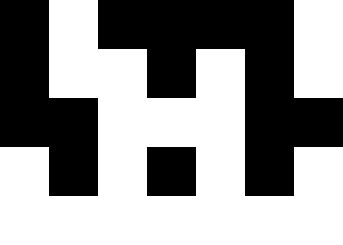[["black", "white", "black", "black", "black", "black", "white"], ["black", "white", "white", "black", "white", "black", "white"], ["black", "black", "white", "white", "white", "black", "black"], ["white", "black", "white", "black", "white", "black", "white"], ["white", "white", "white", "white", "white", "white", "white"]]